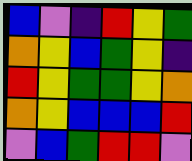[["blue", "violet", "indigo", "red", "yellow", "green"], ["orange", "yellow", "blue", "green", "yellow", "indigo"], ["red", "yellow", "green", "green", "yellow", "orange"], ["orange", "yellow", "blue", "blue", "blue", "red"], ["violet", "blue", "green", "red", "red", "violet"]]